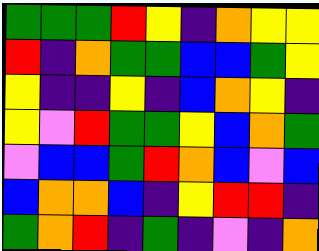[["green", "green", "green", "red", "yellow", "indigo", "orange", "yellow", "yellow"], ["red", "indigo", "orange", "green", "green", "blue", "blue", "green", "yellow"], ["yellow", "indigo", "indigo", "yellow", "indigo", "blue", "orange", "yellow", "indigo"], ["yellow", "violet", "red", "green", "green", "yellow", "blue", "orange", "green"], ["violet", "blue", "blue", "green", "red", "orange", "blue", "violet", "blue"], ["blue", "orange", "orange", "blue", "indigo", "yellow", "red", "red", "indigo"], ["green", "orange", "red", "indigo", "green", "indigo", "violet", "indigo", "orange"]]